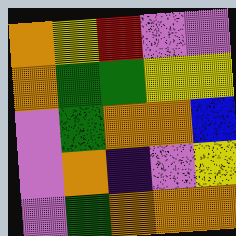[["orange", "yellow", "red", "violet", "violet"], ["orange", "green", "green", "yellow", "yellow"], ["violet", "green", "orange", "orange", "blue"], ["violet", "orange", "indigo", "violet", "yellow"], ["violet", "green", "orange", "orange", "orange"]]